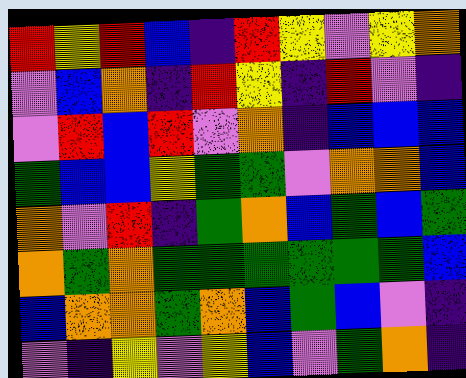[["red", "yellow", "red", "blue", "indigo", "red", "yellow", "violet", "yellow", "orange"], ["violet", "blue", "orange", "indigo", "red", "yellow", "indigo", "red", "violet", "indigo"], ["violet", "red", "blue", "red", "violet", "orange", "indigo", "blue", "blue", "blue"], ["green", "blue", "blue", "yellow", "green", "green", "violet", "orange", "orange", "blue"], ["orange", "violet", "red", "indigo", "green", "orange", "blue", "green", "blue", "green"], ["orange", "green", "orange", "green", "green", "green", "green", "green", "green", "blue"], ["blue", "orange", "orange", "green", "orange", "blue", "green", "blue", "violet", "indigo"], ["violet", "indigo", "yellow", "violet", "yellow", "blue", "violet", "green", "orange", "indigo"]]